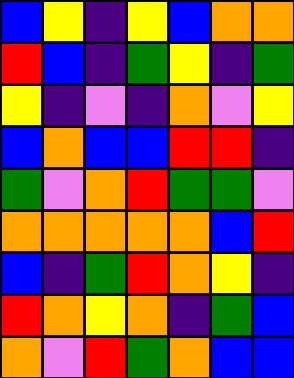[["blue", "yellow", "indigo", "yellow", "blue", "orange", "orange"], ["red", "blue", "indigo", "green", "yellow", "indigo", "green"], ["yellow", "indigo", "violet", "indigo", "orange", "violet", "yellow"], ["blue", "orange", "blue", "blue", "red", "red", "indigo"], ["green", "violet", "orange", "red", "green", "green", "violet"], ["orange", "orange", "orange", "orange", "orange", "blue", "red"], ["blue", "indigo", "green", "red", "orange", "yellow", "indigo"], ["red", "orange", "yellow", "orange", "indigo", "green", "blue"], ["orange", "violet", "red", "green", "orange", "blue", "blue"]]